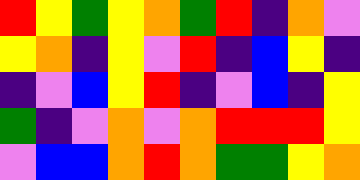[["red", "yellow", "green", "yellow", "orange", "green", "red", "indigo", "orange", "violet"], ["yellow", "orange", "indigo", "yellow", "violet", "red", "indigo", "blue", "yellow", "indigo"], ["indigo", "violet", "blue", "yellow", "red", "indigo", "violet", "blue", "indigo", "yellow"], ["green", "indigo", "violet", "orange", "violet", "orange", "red", "red", "red", "yellow"], ["violet", "blue", "blue", "orange", "red", "orange", "green", "green", "yellow", "orange"]]